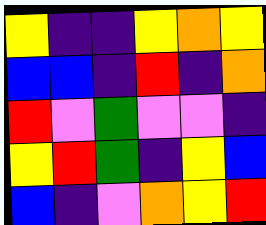[["yellow", "indigo", "indigo", "yellow", "orange", "yellow"], ["blue", "blue", "indigo", "red", "indigo", "orange"], ["red", "violet", "green", "violet", "violet", "indigo"], ["yellow", "red", "green", "indigo", "yellow", "blue"], ["blue", "indigo", "violet", "orange", "yellow", "red"]]